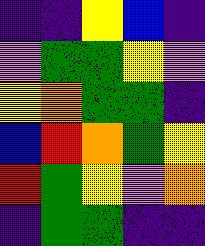[["indigo", "indigo", "yellow", "blue", "indigo"], ["violet", "green", "green", "yellow", "violet"], ["yellow", "orange", "green", "green", "indigo"], ["blue", "red", "orange", "green", "yellow"], ["red", "green", "yellow", "violet", "orange"], ["indigo", "green", "green", "indigo", "indigo"]]